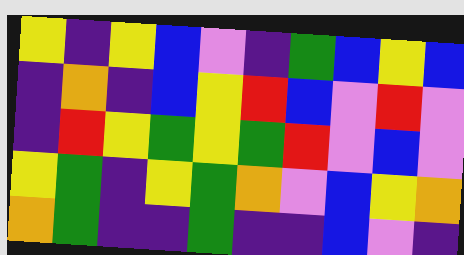[["yellow", "indigo", "yellow", "blue", "violet", "indigo", "green", "blue", "yellow", "blue"], ["indigo", "orange", "indigo", "blue", "yellow", "red", "blue", "violet", "red", "violet"], ["indigo", "red", "yellow", "green", "yellow", "green", "red", "violet", "blue", "violet"], ["yellow", "green", "indigo", "yellow", "green", "orange", "violet", "blue", "yellow", "orange"], ["orange", "green", "indigo", "indigo", "green", "indigo", "indigo", "blue", "violet", "indigo"]]